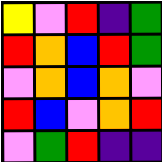[["yellow", "violet", "red", "indigo", "green"], ["red", "orange", "blue", "red", "green"], ["violet", "orange", "blue", "orange", "violet"], ["red", "blue", "violet", "orange", "red"], ["violet", "green", "red", "indigo", "indigo"]]